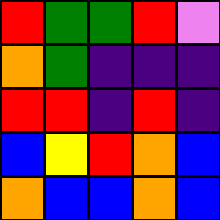[["red", "green", "green", "red", "violet"], ["orange", "green", "indigo", "indigo", "indigo"], ["red", "red", "indigo", "red", "indigo"], ["blue", "yellow", "red", "orange", "blue"], ["orange", "blue", "blue", "orange", "blue"]]